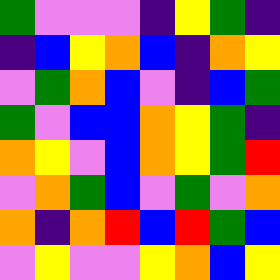[["green", "violet", "violet", "violet", "indigo", "yellow", "green", "indigo"], ["indigo", "blue", "yellow", "orange", "blue", "indigo", "orange", "yellow"], ["violet", "green", "orange", "blue", "violet", "indigo", "blue", "green"], ["green", "violet", "blue", "blue", "orange", "yellow", "green", "indigo"], ["orange", "yellow", "violet", "blue", "orange", "yellow", "green", "red"], ["violet", "orange", "green", "blue", "violet", "green", "violet", "orange"], ["orange", "indigo", "orange", "red", "blue", "red", "green", "blue"], ["violet", "yellow", "violet", "violet", "yellow", "orange", "blue", "yellow"]]